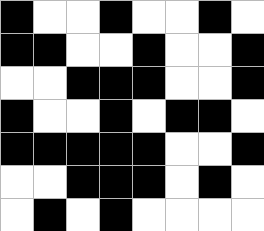[["black", "white", "white", "black", "white", "white", "black", "white"], ["black", "black", "white", "white", "black", "white", "white", "black"], ["white", "white", "black", "black", "black", "white", "white", "black"], ["black", "white", "white", "black", "white", "black", "black", "white"], ["black", "black", "black", "black", "black", "white", "white", "black"], ["white", "white", "black", "black", "black", "white", "black", "white"], ["white", "black", "white", "black", "white", "white", "white", "white"]]